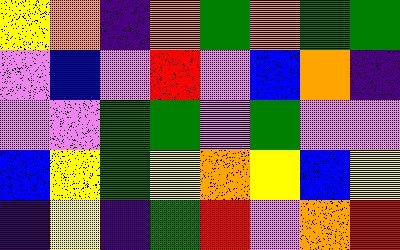[["yellow", "orange", "indigo", "orange", "green", "orange", "green", "green"], ["violet", "blue", "violet", "red", "violet", "blue", "orange", "indigo"], ["violet", "violet", "green", "green", "violet", "green", "violet", "violet"], ["blue", "yellow", "green", "yellow", "orange", "yellow", "blue", "yellow"], ["indigo", "yellow", "indigo", "green", "red", "violet", "orange", "red"]]